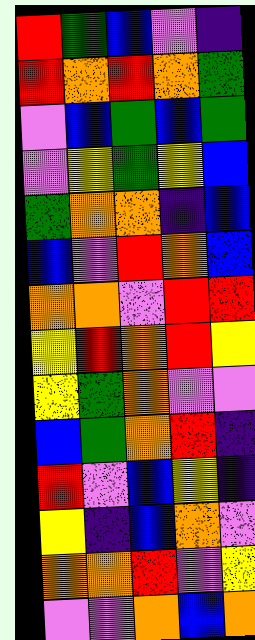[["red", "green", "blue", "violet", "indigo"], ["red", "orange", "red", "orange", "green"], ["violet", "blue", "green", "blue", "green"], ["violet", "yellow", "green", "yellow", "blue"], ["green", "orange", "orange", "indigo", "blue"], ["blue", "violet", "red", "orange", "blue"], ["orange", "orange", "violet", "red", "red"], ["yellow", "red", "orange", "red", "yellow"], ["yellow", "green", "orange", "violet", "violet"], ["blue", "green", "orange", "red", "indigo"], ["red", "violet", "blue", "yellow", "indigo"], ["yellow", "indigo", "blue", "orange", "violet"], ["orange", "orange", "red", "violet", "yellow"], ["violet", "violet", "orange", "blue", "orange"]]